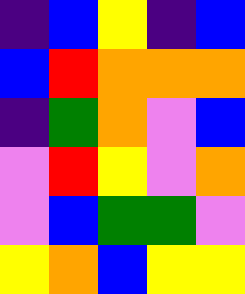[["indigo", "blue", "yellow", "indigo", "blue"], ["blue", "red", "orange", "orange", "orange"], ["indigo", "green", "orange", "violet", "blue"], ["violet", "red", "yellow", "violet", "orange"], ["violet", "blue", "green", "green", "violet"], ["yellow", "orange", "blue", "yellow", "yellow"]]